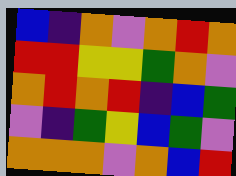[["blue", "indigo", "orange", "violet", "orange", "red", "orange"], ["red", "red", "yellow", "yellow", "green", "orange", "violet"], ["orange", "red", "orange", "red", "indigo", "blue", "green"], ["violet", "indigo", "green", "yellow", "blue", "green", "violet"], ["orange", "orange", "orange", "violet", "orange", "blue", "red"]]